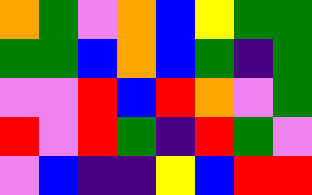[["orange", "green", "violet", "orange", "blue", "yellow", "green", "green"], ["green", "green", "blue", "orange", "blue", "green", "indigo", "green"], ["violet", "violet", "red", "blue", "red", "orange", "violet", "green"], ["red", "violet", "red", "green", "indigo", "red", "green", "violet"], ["violet", "blue", "indigo", "indigo", "yellow", "blue", "red", "red"]]